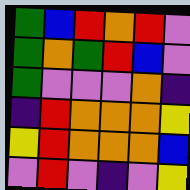[["green", "blue", "red", "orange", "red", "violet"], ["green", "orange", "green", "red", "blue", "violet"], ["green", "violet", "violet", "violet", "orange", "indigo"], ["indigo", "red", "orange", "orange", "orange", "yellow"], ["yellow", "red", "orange", "orange", "orange", "blue"], ["violet", "red", "violet", "indigo", "violet", "yellow"]]